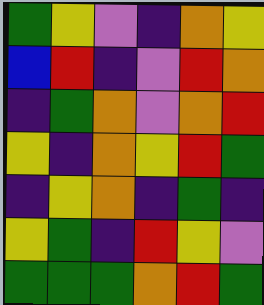[["green", "yellow", "violet", "indigo", "orange", "yellow"], ["blue", "red", "indigo", "violet", "red", "orange"], ["indigo", "green", "orange", "violet", "orange", "red"], ["yellow", "indigo", "orange", "yellow", "red", "green"], ["indigo", "yellow", "orange", "indigo", "green", "indigo"], ["yellow", "green", "indigo", "red", "yellow", "violet"], ["green", "green", "green", "orange", "red", "green"]]